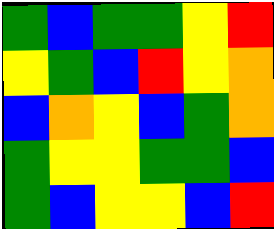[["green", "blue", "green", "green", "yellow", "red"], ["yellow", "green", "blue", "red", "yellow", "orange"], ["blue", "orange", "yellow", "blue", "green", "orange"], ["green", "yellow", "yellow", "green", "green", "blue"], ["green", "blue", "yellow", "yellow", "blue", "red"]]